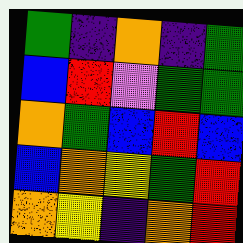[["green", "indigo", "orange", "indigo", "green"], ["blue", "red", "violet", "green", "green"], ["orange", "green", "blue", "red", "blue"], ["blue", "orange", "yellow", "green", "red"], ["orange", "yellow", "indigo", "orange", "red"]]